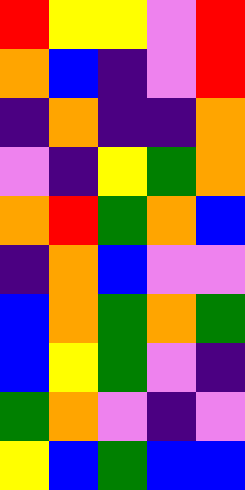[["red", "yellow", "yellow", "violet", "red"], ["orange", "blue", "indigo", "violet", "red"], ["indigo", "orange", "indigo", "indigo", "orange"], ["violet", "indigo", "yellow", "green", "orange"], ["orange", "red", "green", "orange", "blue"], ["indigo", "orange", "blue", "violet", "violet"], ["blue", "orange", "green", "orange", "green"], ["blue", "yellow", "green", "violet", "indigo"], ["green", "orange", "violet", "indigo", "violet"], ["yellow", "blue", "green", "blue", "blue"]]